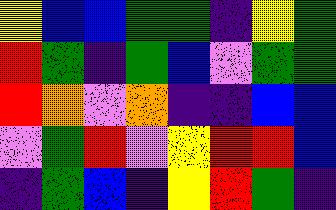[["yellow", "blue", "blue", "green", "green", "indigo", "yellow", "green"], ["red", "green", "indigo", "green", "blue", "violet", "green", "green"], ["red", "orange", "violet", "orange", "indigo", "indigo", "blue", "blue"], ["violet", "green", "red", "violet", "yellow", "red", "red", "blue"], ["indigo", "green", "blue", "indigo", "yellow", "red", "green", "indigo"]]